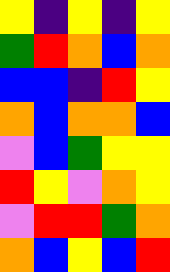[["yellow", "indigo", "yellow", "indigo", "yellow"], ["green", "red", "orange", "blue", "orange"], ["blue", "blue", "indigo", "red", "yellow"], ["orange", "blue", "orange", "orange", "blue"], ["violet", "blue", "green", "yellow", "yellow"], ["red", "yellow", "violet", "orange", "yellow"], ["violet", "red", "red", "green", "orange"], ["orange", "blue", "yellow", "blue", "red"]]